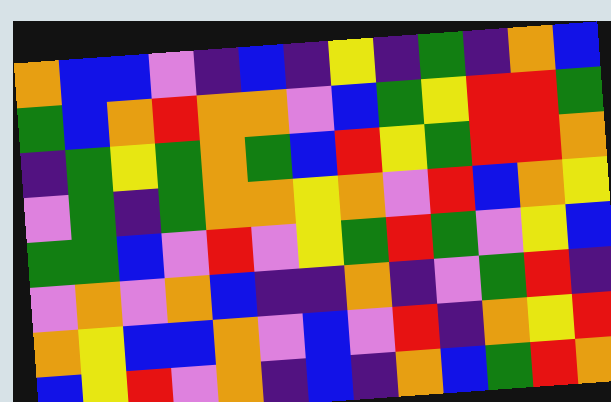[["orange", "blue", "blue", "violet", "indigo", "blue", "indigo", "yellow", "indigo", "green", "indigo", "orange", "blue"], ["green", "blue", "orange", "red", "orange", "orange", "violet", "blue", "green", "yellow", "red", "red", "green"], ["indigo", "green", "yellow", "green", "orange", "green", "blue", "red", "yellow", "green", "red", "red", "orange"], ["violet", "green", "indigo", "green", "orange", "orange", "yellow", "orange", "violet", "red", "blue", "orange", "yellow"], ["green", "green", "blue", "violet", "red", "violet", "yellow", "green", "red", "green", "violet", "yellow", "blue"], ["violet", "orange", "violet", "orange", "blue", "indigo", "indigo", "orange", "indigo", "violet", "green", "red", "indigo"], ["orange", "yellow", "blue", "blue", "orange", "violet", "blue", "violet", "red", "indigo", "orange", "yellow", "red"], ["blue", "yellow", "red", "violet", "orange", "indigo", "blue", "indigo", "orange", "blue", "green", "red", "orange"]]